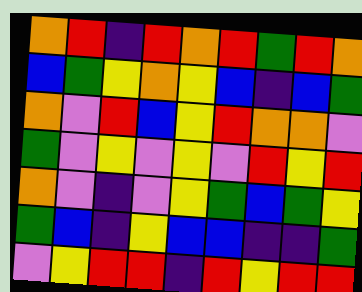[["orange", "red", "indigo", "red", "orange", "red", "green", "red", "orange"], ["blue", "green", "yellow", "orange", "yellow", "blue", "indigo", "blue", "green"], ["orange", "violet", "red", "blue", "yellow", "red", "orange", "orange", "violet"], ["green", "violet", "yellow", "violet", "yellow", "violet", "red", "yellow", "red"], ["orange", "violet", "indigo", "violet", "yellow", "green", "blue", "green", "yellow"], ["green", "blue", "indigo", "yellow", "blue", "blue", "indigo", "indigo", "green"], ["violet", "yellow", "red", "red", "indigo", "red", "yellow", "red", "red"]]